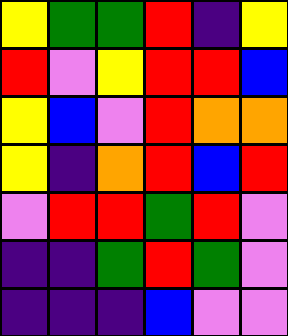[["yellow", "green", "green", "red", "indigo", "yellow"], ["red", "violet", "yellow", "red", "red", "blue"], ["yellow", "blue", "violet", "red", "orange", "orange"], ["yellow", "indigo", "orange", "red", "blue", "red"], ["violet", "red", "red", "green", "red", "violet"], ["indigo", "indigo", "green", "red", "green", "violet"], ["indigo", "indigo", "indigo", "blue", "violet", "violet"]]